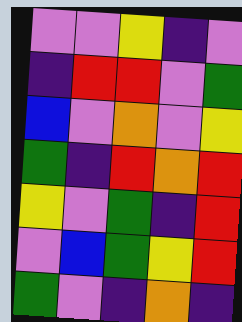[["violet", "violet", "yellow", "indigo", "violet"], ["indigo", "red", "red", "violet", "green"], ["blue", "violet", "orange", "violet", "yellow"], ["green", "indigo", "red", "orange", "red"], ["yellow", "violet", "green", "indigo", "red"], ["violet", "blue", "green", "yellow", "red"], ["green", "violet", "indigo", "orange", "indigo"]]